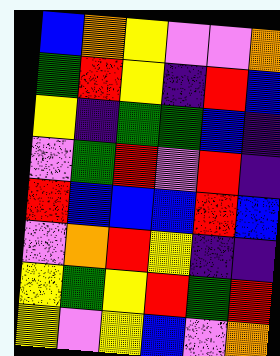[["blue", "orange", "yellow", "violet", "violet", "orange"], ["green", "red", "yellow", "indigo", "red", "blue"], ["yellow", "indigo", "green", "green", "blue", "indigo"], ["violet", "green", "red", "violet", "red", "indigo"], ["red", "blue", "blue", "blue", "red", "blue"], ["violet", "orange", "red", "yellow", "indigo", "indigo"], ["yellow", "green", "yellow", "red", "green", "red"], ["yellow", "violet", "yellow", "blue", "violet", "orange"]]